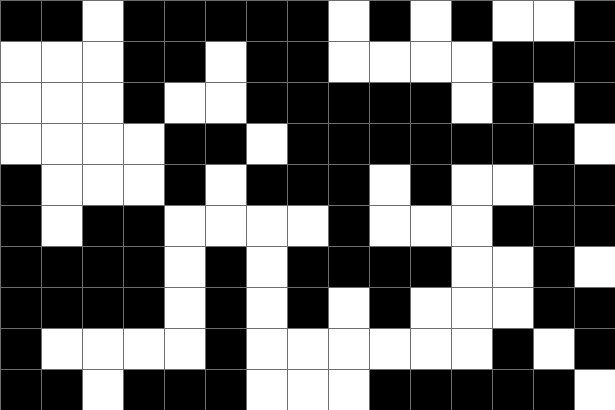[["black", "black", "white", "black", "black", "black", "black", "black", "white", "black", "white", "black", "white", "white", "black"], ["white", "white", "white", "black", "black", "white", "black", "black", "white", "white", "white", "white", "black", "black", "black"], ["white", "white", "white", "black", "white", "white", "black", "black", "black", "black", "black", "white", "black", "white", "black"], ["white", "white", "white", "white", "black", "black", "white", "black", "black", "black", "black", "black", "black", "black", "white"], ["black", "white", "white", "white", "black", "white", "black", "black", "black", "white", "black", "white", "white", "black", "black"], ["black", "white", "black", "black", "white", "white", "white", "white", "black", "white", "white", "white", "black", "black", "black"], ["black", "black", "black", "black", "white", "black", "white", "black", "black", "black", "black", "white", "white", "black", "white"], ["black", "black", "black", "black", "white", "black", "white", "black", "white", "black", "white", "white", "white", "black", "black"], ["black", "white", "white", "white", "white", "black", "white", "white", "white", "white", "white", "white", "black", "white", "black"], ["black", "black", "white", "black", "black", "black", "white", "white", "white", "black", "black", "black", "black", "black", "white"]]